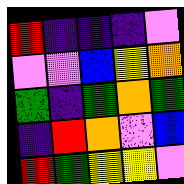[["red", "indigo", "indigo", "indigo", "violet"], ["violet", "violet", "blue", "yellow", "orange"], ["green", "indigo", "green", "orange", "green"], ["indigo", "red", "orange", "violet", "blue"], ["red", "green", "yellow", "yellow", "violet"]]